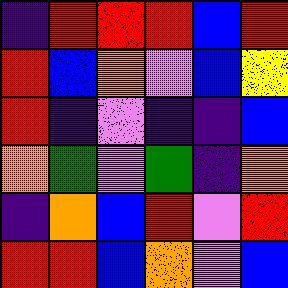[["indigo", "red", "red", "red", "blue", "red"], ["red", "blue", "orange", "violet", "blue", "yellow"], ["red", "indigo", "violet", "indigo", "indigo", "blue"], ["orange", "green", "violet", "green", "indigo", "orange"], ["indigo", "orange", "blue", "red", "violet", "red"], ["red", "red", "blue", "orange", "violet", "blue"]]